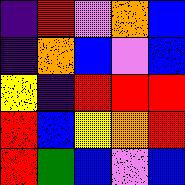[["indigo", "red", "violet", "orange", "blue"], ["indigo", "orange", "blue", "violet", "blue"], ["yellow", "indigo", "red", "red", "red"], ["red", "blue", "yellow", "orange", "red"], ["red", "green", "blue", "violet", "blue"]]